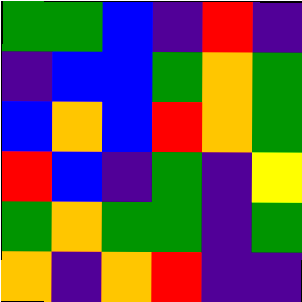[["green", "green", "blue", "indigo", "red", "indigo"], ["indigo", "blue", "blue", "green", "orange", "green"], ["blue", "orange", "blue", "red", "orange", "green"], ["red", "blue", "indigo", "green", "indigo", "yellow"], ["green", "orange", "green", "green", "indigo", "green"], ["orange", "indigo", "orange", "red", "indigo", "indigo"]]